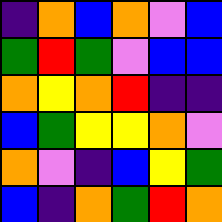[["indigo", "orange", "blue", "orange", "violet", "blue"], ["green", "red", "green", "violet", "blue", "blue"], ["orange", "yellow", "orange", "red", "indigo", "indigo"], ["blue", "green", "yellow", "yellow", "orange", "violet"], ["orange", "violet", "indigo", "blue", "yellow", "green"], ["blue", "indigo", "orange", "green", "red", "orange"]]